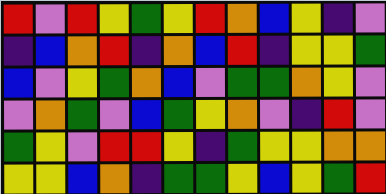[["red", "violet", "red", "yellow", "green", "yellow", "red", "orange", "blue", "yellow", "indigo", "violet"], ["indigo", "blue", "orange", "red", "indigo", "orange", "blue", "red", "indigo", "yellow", "yellow", "green"], ["blue", "violet", "yellow", "green", "orange", "blue", "violet", "green", "green", "orange", "yellow", "violet"], ["violet", "orange", "green", "violet", "blue", "green", "yellow", "orange", "violet", "indigo", "red", "violet"], ["green", "yellow", "violet", "red", "red", "yellow", "indigo", "green", "yellow", "yellow", "orange", "orange"], ["yellow", "yellow", "blue", "orange", "indigo", "green", "green", "yellow", "blue", "yellow", "green", "red"]]